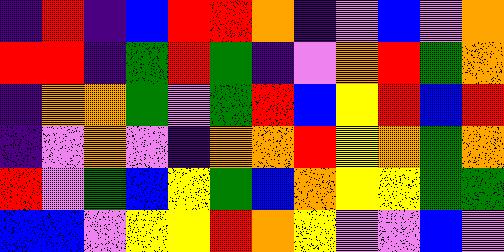[["indigo", "red", "indigo", "blue", "red", "red", "orange", "indigo", "violet", "blue", "violet", "orange"], ["red", "red", "indigo", "green", "red", "green", "indigo", "violet", "orange", "red", "green", "orange"], ["indigo", "orange", "orange", "green", "violet", "green", "red", "blue", "yellow", "red", "blue", "red"], ["indigo", "violet", "orange", "violet", "indigo", "orange", "orange", "red", "yellow", "orange", "green", "orange"], ["red", "violet", "green", "blue", "yellow", "green", "blue", "orange", "yellow", "yellow", "green", "green"], ["blue", "blue", "violet", "yellow", "yellow", "red", "orange", "yellow", "violet", "violet", "blue", "violet"]]